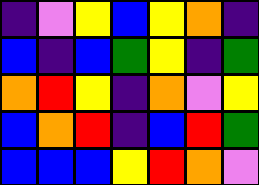[["indigo", "violet", "yellow", "blue", "yellow", "orange", "indigo"], ["blue", "indigo", "blue", "green", "yellow", "indigo", "green"], ["orange", "red", "yellow", "indigo", "orange", "violet", "yellow"], ["blue", "orange", "red", "indigo", "blue", "red", "green"], ["blue", "blue", "blue", "yellow", "red", "orange", "violet"]]